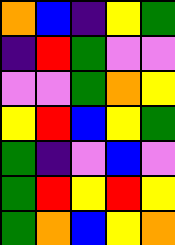[["orange", "blue", "indigo", "yellow", "green"], ["indigo", "red", "green", "violet", "violet"], ["violet", "violet", "green", "orange", "yellow"], ["yellow", "red", "blue", "yellow", "green"], ["green", "indigo", "violet", "blue", "violet"], ["green", "red", "yellow", "red", "yellow"], ["green", "orange", "blue", "yellow", "orange"]]